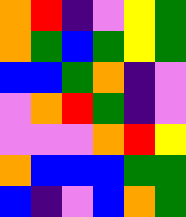[["orange", "red", "indigo", "violet", "yellow", "green"], ["orange", "green", "blue", "green", "yellow", "green"], ["blue", "blue", "green", "orange", "indigo", "violet"], ["violet", "orange", "red", "green", "indigo", "violet"], ["violet", "violet", "violet", "orange", "red", "yellow"], ["orange", "blue", "blue", "blue", "green", "green"], ["blue", "indigo", "violet", "blue", "orange", "green"]]